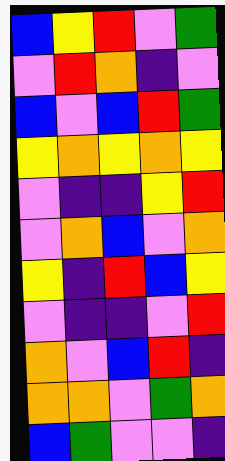[["blue", "yellow", "red", "violet", "green"], ["violet", "red", "orange", "indigo", "violet"], ["blue", "violet", "blue", "red", "green"], ["yellow", "orange", "yellow", "orange", "yellow"], ["violet", "indigo", "indigo", "yellow", "red"], ["violet", "orange", "blue", "violet", "orange"], ["yellow", "indigo", "red", "blue", "yellow"], ["violet", "indigo", "indigo", "violet", "red"], ["orange", "violet", "blue", "red", "indigo"], ["orange", "orange", "violet", "green", "orange"], ["blue", "green", "violet", "violet", "indigo"]]